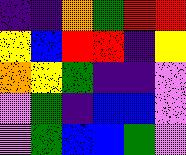[["indigo", "indigo", "orange", "green", "red", "red"], ["yellow", "blue", "red", "red", "indigo", "yellow"], ["orange", "yellow", "green", "indigo", "indigo", "violet"], ["violet", "green", "indigo", "blue", "blue", "violet"], ["violet", "green", "blue", "blue", "green", "violet"]]